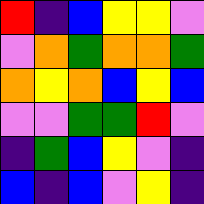[["red", "indigo", "blue", "yellow", "yellow", "violet"], ["violet", "orange", "green", "orange", "orange", "green"], ["orange", "yellow", "orange", "blue", "yellow", "blue"], ["violet", "violet", "green", "green", "red", "violet"], ["indigo", "green", "blue", "yellow", "violet", "indigo"], ["blue", "indigo", "blue", "violet", "yellow", "indigo"]]